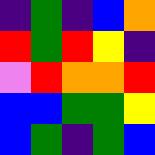[["indigo", "green", "indigo", "blue", "orange"], ["red", "green", "red", "yellow", "indigo"], ["violet", "red", "orange", "orange", "red"], ["blue", "blue", "green", "green", "yellow"], ["blue", "green", "indigo", "green", "blue"]]